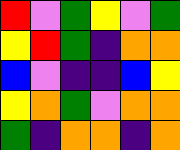[["red", "violet", "green", "yellow", "violet", "green"], ["yellow", "red", "green", "indigo", "orange", "orange"], ["blue", "violet", "indigo", "indigo", "blue", "yellow"], ["yellow", "orange", "green", "violet", "orange", "orange"], ["green", "indigo", "orange", "orange", "indigo", "orange"]]